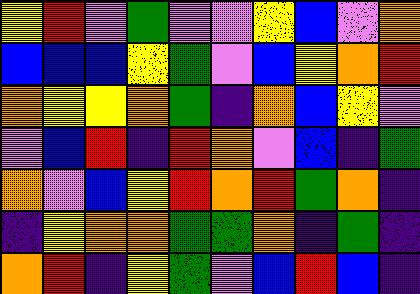[["yellow", "red", "violet", "green", "violet", "violet", "yellow", "blue", "violet", "orange"], ["blue", "blue", "blue", "yellow", "green", "violet", "blue", "yellow", "orange", "red"], ["orange", "yellow", "yellow", "orange", "green", "indigo", "orange", "blue", "yellow", "violet"], ["violet", "blue", "red", "indigo", "red", "orange", "violet", "blue", "indigo", "green"], ["orange", "violet", "blue", "yellow", "red", "orange", "red", "green", "orange", "indigo"], ["indigo", "yellow", "orange", "orange", "green", "green", "orange", "indigo", "green", "indigo"], ["orange", "red", "indigo", "yellow", "green", "violet", "blue", "red", "blue", "indigo"]]